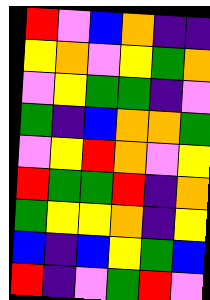[["red", "violet", "blue", "orange", "indigo", "indigo"], ["yellow", "orange", "violet", "yellow", "green", "orange"], ["violet", "yellow", "green", "green", "indigo", "violet"], ["green", "indigo", "blue", "orange", "orange", "green"], ["violet", "yellow", "red", "orange", "violet", "yellow"], ["red", "green", "green", "red", "indigo", "orange"], ["green", "yellow", "yellow", "orange", "indigo", "yellow"], ["blue", "indigo", "blue", "yellow", "green", "blue"], ["red", "indigo", "violet", "green", "red", "violet"]]